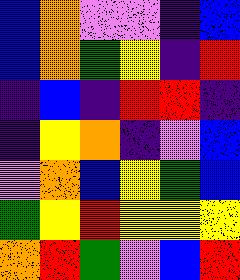[["blue", "orange", "violet", "violet", "indigo", "blue"], ["blue", "orange", "green", "yellow", "indigo", "red"], ["indigo", "blue", "indigo", "red", "red", "indigo"], ["indigo", "yellow", "orange", "indigo", "violet", "blue"], ["violet", "orange", "blue", "yellow", "green", "blue"], ["green", "yellow", "red", "yellow", "yellow", "yellow"], ["orange", "red", "green", "violet", "blue", "red"]]